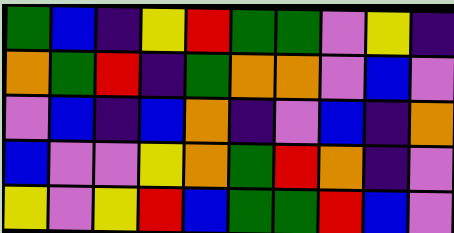[["green", "blue", "indigo", "yellow", "red", "green", "green", "violet", "yellow", "indigo"], ["orange", "green", "red", "indigo", "green", "orange", "orange", "violet", "blue", "violet"], ["violet", "blue", "indigo", "blue", "orange", "indigo", "violet", "blue", "indigo", "orange"], ["blue", "violet", "violet", "yellow", "orange", "green", "red", "orange", "indigo", "violet"], ["yellow", "violet", "yellow", "red", "blue", "green", "green", "red", "blue", "violet"]]